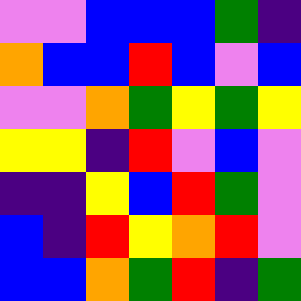[["violet", "violet", "blue", "blue", "blue", "green", "indigo"], ["orange", "blue", "blue", "red", "blue", "violet", "blue"], ["violet", "violet", "orange", "green", "yellow", "green", "yellow"], ["yellow", "yellow", "indigo", "red", "violet", "blue", "violet"], ["indigo", "indigo", "yellow", "blue", "red", "green", "violet"], ["blue", "indigo", "red", "yellow", "orange", "red", "violet"], ["blue", "blue", "orange", "green", "red", "indigo", "green"]]